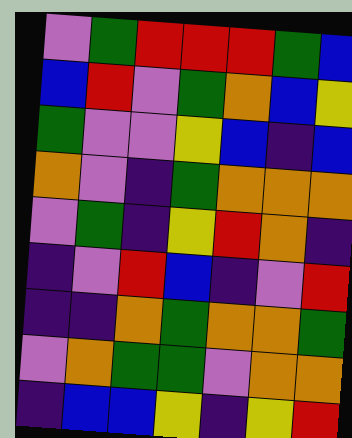[["violet", "green", "red", "red", "red", "green", "blue"], ["blue", "red", "violet", "green", "orange", "blue", "yellow"], ["green", "violet", "violet", "yellow", "blue", "indigo", "blue"], ["orange", "violet", "indigo", "green", "orange", "orange", "orange"], ["violet", "green", "indigo", "yellow", "red", "orange", "indigo"], ["indigo", "violet", "red", "blue", "indigo", "violet", "red"], ["indigo", "indigo", "orange", "green", "orange", "orange", "green"], ["violet", "orange", "green", "green", "violet", "orange", "orange"], ["indigo", "blue", "blue", "yellow", "indigo", "yellow", "red"]]